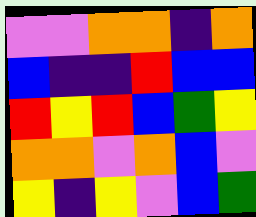[["violet", "violet", "orange", "orange", "indigo", "orange"], ["blue", "indigo", "indigo", "red", "blue", "blue"], ["red", "yellow", "red", "blue", "green", "yellow"], ["orange", "orange", "violet", "orange", "blue", "violet"], ["yellow", "indigo", "yellow", "violet", "blue", "green"]]